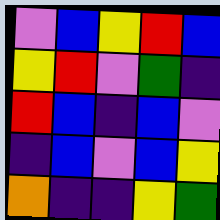[["violet", "blue", "yellow", "red", "blue"], ["yellow", "red", "violet", "green", "indigo"], ["red", "blue", "indigo", "blue", "violet"], ["indigo", "blue", "violet", "blue", "yellow"], ["orange", "indigo", "indigo", "yellow", "green"]]